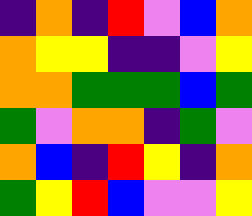[["indigo", "orange", "indigo", "red", "violet", "blue", "orange"], ["orange", "yellow", "yellow", "indigo", "indigo", "violet", "yellow"], ["orange", "orange", "green", "green", "green", "blue", "green"], ["green", "violet", "orange", "orange", "indigo", "green", "violet"], ["orange", "blue", "indigo", "red", "yellow", "indigo", "orange"], ["green", "yellow", "red", "blue", "violet", "violet", "yellow"]]